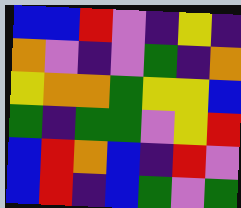[["blue", "blue", "red", "violet", "indigo", "yellow", "indigo"], ["orange", "violet", "indigo", "violet", "green", "indigo", "orange"], ["yellow", "orange", "orange", "green", "yellow", "yellow", "blue"], ["green", "indigo", "green", "green", "violet", "yellow", "red"], ["blue", "red", "orange", "blue", "indigo", "red", "violet"], ["blue", "red", "indigo", "blue", "green", "violet", "green"]]